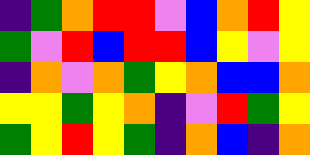[["indigo", "green", "orange", "red", "red", "violet", "blue", "orange", "red", "yellow"], ["green", "violet", "red", "blue", "red", "red", "blue", "yellow", "violet", "yellow"], ["indigo", "orange", "violet", "orange", "green", "yellow", "orange", "blue", "blue", "orange"], ["yellow", "yellow", "green", "yellow", "orange", "indigo", "violet", "red", "green", "yellow"], ["green", "yellow", "red", "yellow", "green", "indigo", "orange", "blue", "indigo", "orange"]]